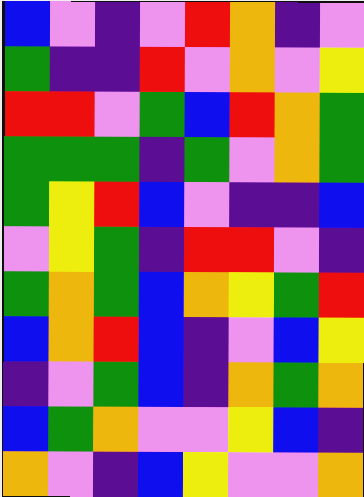[["blue", "violet", "indigo", "violet", "red", "orange", "indigo", "violet"], ["green", "indigo", "indigo", "red", "violet", "orange", "violet", "yellow"], ["red", "red", "violet", "green", "blue", "red", "orange", "green"], ["green", "green", "green", "indigo", "green", "violet", "orange", "green"], ["green", "yellow", "red", "blue", "violet", "indigo", "indigo", "blue"], ["violet", "yellow", "green", "indigo", "red", "red", "violet", "indigo"], ["green", "orange", "green", "blue", "orange", "yellow", "green", "red"], ["blue", "orange", "red", "blue", "indigo", "violet", "blue", "yellow"], ["indigo", "violet", "green", "blue", "indigo", "orange", "green", "orange"], ["blue", "green", "orange", "violet", "violet", "yellow", "blue", "indigo"], ["orange", "violet", "indigo", "blue", "yellow", "violet", "violet", "orange"]]